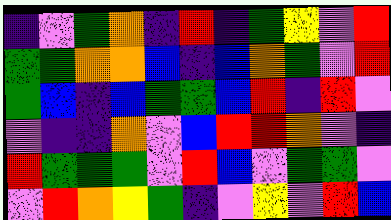[["indigo", "violet", "green", "orange", "indigo", "red", "indigo", "green", "yellow", "violet", "red"], ["green", "green", "orange", "orange", "blue", "indigo", "blue", "orange", "green", "violet", "red"], ["green", "blue", "indigo", "blue", "green", "green", "blue", "red", "indigo", "red", "violet"], ["violet", "indigo", "indigo", "orange", "violet", "blue", "red", "red", "orange", "violet", "indigo"], ["red", "green", "green", "green", "violet", "red", "blue", "violet", "green", "green", "violet"], ["violet", "red", "orange", "yellow", "green", "indigo", "violet", "yellow", "violet", "red", "blue"]]